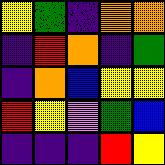[["yellow", "green", "indigo", "orange", "orange"], ["indigo", "red", "orange", "indigo", "green"], ["indigo", "orange", "blue", "yellow", "yellow"], ["red", "yellow", "violet", "green", "blue"], ["indigo", "indigo", "indigo", "red", "yellow"]]